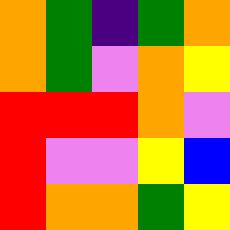[["orange", "green", "indigo", "green", "orange"], ["orange", "green", "violet", "orange", "yellow"], ["red", "red", "red", "orange", "violet"], ["red", "violet", "violet", "yellow", "blue"], ["red", "orange", "orange", "green", "yellow"]]